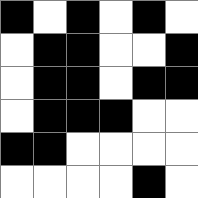[["black", "white", "black", "white", "black", "white"], ["white", "black", "black", "white", "white", "black"], ["white", "black", "black", "white", "black", "black"], ["white", "black", "black", "black", "white", "white"], ["black", "black", "white", "white", "white", "white"], ["white", "white", "white", "white", "black", "white"]]